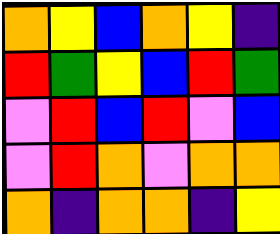[["orange", "yellow", "blue", "orange", "yellow", "indigo"], ["red", "green", "yellow", "blue", "red", "green"], ["violet", "red", "blue", "red", "violet", "blue"], ["violet", "red", "orange", "violet", "orange", "orange"], ["orange", "indigo", "orange", "orange", "indigo", "yellow"]]